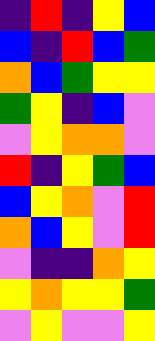[["indigo", "red", "indigo", "yellow", "blue"], ["blue", "indigo", "red", "blue", "green"], ["orange", "blue", "green", "yellow", "yellow"], ["green", "yellow", "indigo", "blue", "violet"], ["violet", "yellow", "orange", "orange", "violet"], ["red", "indigo", "yellow", "green", "blue"], ["blue", "yellow", "orange", "violet", "red"], ["orange", "blue", "yellow", "violet", "red"], ["violet", "indigo", "indigo", "orange", "yellow"], ["yellow", "orange", "yellow", "yellow", "green"], ["violet", "yellow", "violet", "violet", "yellow"]]